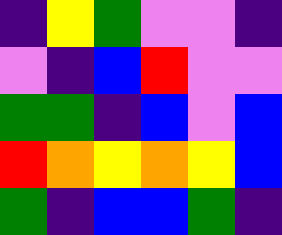[["indigo", "yellow", "green", "violet", "violet", "indigo"], ["violet", "indigo", "blue", "red", "violet", "violet"], ["green", "green", "indigo", "blue", "violet", "blue"], ["red", "orange", "yellow", "orange", "yellow", "blue"], ["green", "indigo", "blue", "blue", "green", "indigo"]]